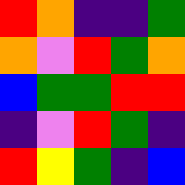[["red", "orange", "indigo", "indigo", "green"], ["orange", "violet", "red", "green", "orange"], ["blue", "green", "green", "red", "red"], ["indigo", "violet", "red", "green", "indigo"], ["red", "yellow", "green", "indigo", "blue"]]